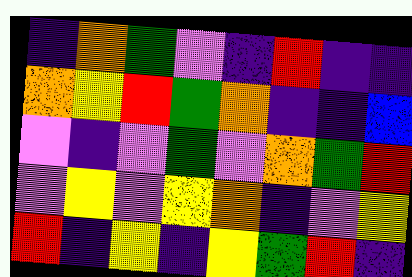[["indigo", "orange", "green", "violet", "indigo", "red", "indigo", "indigo"], ["orange", "yellow", "red", "green", "orange", "indigo", "indigo", "blue"], ["violet", "indigo", "violet", "green", "violet", "orange", "green", "red"], ["violet", "yellow", "violet", "yellow", "orange", "indigo", "violet", "yellow"], ["red", "indigo", "yellow", "indigo", "yellow", "green", "red", "indigo"]]